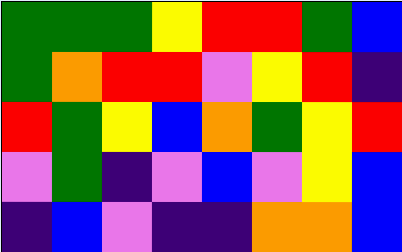[["green", "green", "green", "yellow", "red", "red", "green", "blue"], ["green", "orange", "red", "red", "violet", "yellow", "red", "indigo"], ["red", "green", "yellow", "blue", "orange", "green", "yellow", "red"], ["violet", "green", "indigo", "violet", "blue", "violet", "yellow", "blue"], ["indigo", "blue", "violet", "indigo", "indigo", "orange", "orange", "blue"]]